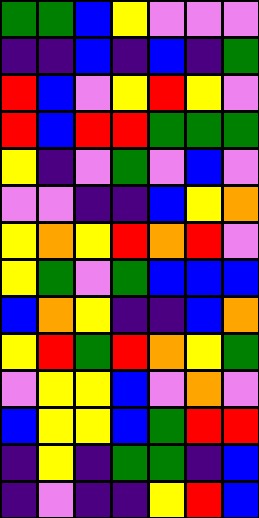[["green", "green", "blue", "yellow", "violet", "violet", "violet"], ["indigo", "indigo", "blue", "indigo", "blue", "indigo", "green"], ["red", "blue", "violet", "yellow", "red", "yellow", "violet"], ["red", "blue", "red", "red", "green", "green", "green"], ["yellow", "indigo", "violet", "green", "violet", "blue", "violet"], ["violet", "violet", "indigo", "indigo", "blue", "yellow", "orange"], ["yellow", "orange", "yellow", "red", "orange", "red", "violet"], ["yellow", "green", "violet", "green", "blue", "blue", "blue"], ["blue", "orange", "yellow", "indigo", "indigo", "blue", "orange"], ["yellow", "red", "green", "red", "orange", "yellow", "green"], ["violet", "yellow", "yellow", "blue", "violet", "orange", "violet"], ["blue", "yellow", "yellow", "blue", "green", "red", "red"], ["indigo", "yellow", "indigo", "green", "green", "indigo", "blue"], ["indigo", "violet", "indigo", "indigo", "yellow", "red", "blue"]]